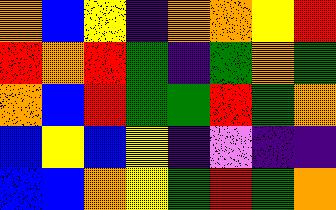[["orange", "blue", "yellow", "indigo", "orange", "orange", "yellow", "red"], ["red", "orange", "red", "green", "indigo", "green", "orange", "green"], ["orange", "blue", "red", "green", "green", "red", "green", "orange"], ["blue", "yellow", "blue", "yellow", "indigo", "violet", "indigo", "indigo"], ["blue", "blue", "orange", "yellow", "green", "red", "green", "orange"]]